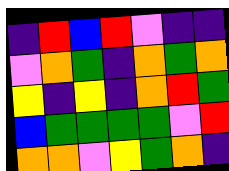[["indigo", "red", "blue", "red", "violet", "indigo", "indigo"], ["violet", "orange", "green", "indigo", "orange", "green", "orange"], ["yellow", "indigo", "yellow", "indigo", "orange", "red", "green"], ["blue", "green", "green", "green", "green", "violet", "red"], ["orange", "orange", "violet", "yellow", "green", "orange", "indigo"]]